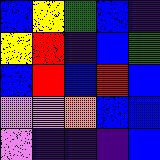[["blue", "yellow", "green", "blue", "indigo"], ["yellow", "red", "indigo", "blue", "green"], ["blue", "red", "blue", "red", "blue"], ["violet", "violet", "orange", "blue", "blue"], ["violet", "indigo", "indigo", "indigo", "blue"]]